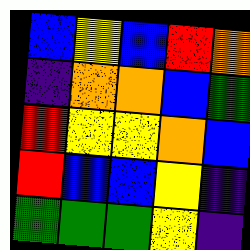[["blue", "yellow", "blue", "red", "orange"], ["indigo", "orange", "orange", "blue", "green"], ["red", "yellow", "yellow", "orange", "blue"], ["red", "blue", "blue", "yellow", "indigo"], ["green", "green", "green", "yellow", "indigo"]]